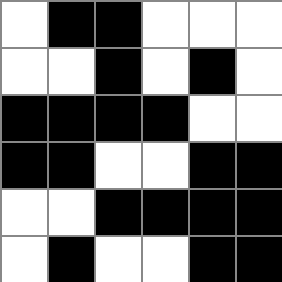[["white", "black", "black", "white", "white", "white"], ["white", "white", "black", "white", "black", "white"], ["black", "black", "black", "black", "white", "white"], ["black", "black", "white", "white", "black", "black"], ["white", "white", "black", "black", "black", "black"], ["white", "black", "white", "white", "black", "black"]]